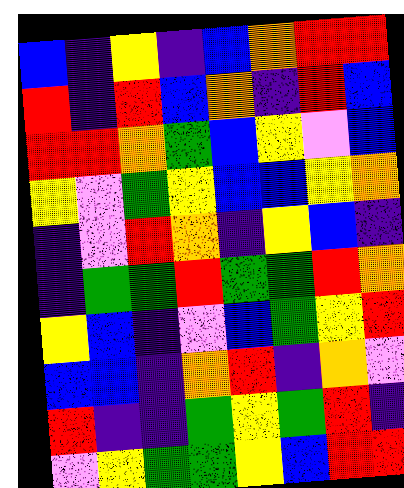[["blue", "indigo", "yellow", "indigo", "blue", "orange", "red", "red"], ["red", "indigo", "red", "blue", "orange", "indigo", "red", "blue"], ["red", "red", "orange", "green", "blue", "yellow", "violet", "blue"], ["yellow", "violet", "green", "yellow", "blue", "blue", "yellow", "orange"], ["indigo", "violet", "red", "orange", "indigo", "yellow", "blue", "indigo"], ["indigo", "green", "green", "red", "green", "green", "red", "orange"], ["yellow", "blue", "indigo", "violet", "blue", "green", "yellow", "red"], ["blue", "blue", "indigo", "orange", "red", "indigo", "orange", "violet"], ["red", "indigo", "indigo", "green", "yellow", "green", "red", "indigo"], ["violet", "yellow", "green", "green", "yellow", "blue", "red", "red"]]